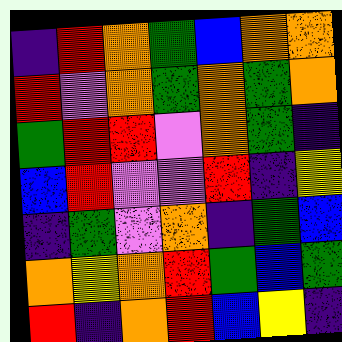[["indigo", "red", "orange", "green", "blue", "orange", "orange"], ["red", "violet", "orange", "green", "orange", "green", "orange"], ["green", "red", "red", "violet", "orange", "green", "indigo"], ["blue", "red", "violet", "violet", "red", "indigo", "yellow"], ["indigo", "green", "violet", "orange", "indigo", "green", "blue"], ["orange", "yellow", "orange", "red", "green", "blue", "green"], ["red", "indigo", "orange", "red", "blue", "yellow", "indigo"]]